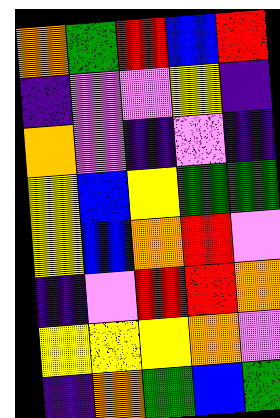[["orange", "green", "red", "blue", "red"], ["indigo", "violet", "violet", "yellow", "indigo"], ["orange", "violet", "indigo", "violet", "indigo"], ["yellow", "blue", "yellow", "green", "green"], ["yellow", "blue", "orange", "red", "violet"], ["indigo", "violet", "red", "red", "orange"], ["yellow", "yellow", "yellow", "orange", "violet"], ["indigo", "orange", "green", "blue", "green"]]